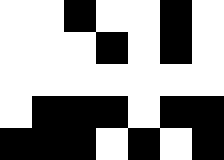[["white", "white", "black", "white", "white", "black", "white"], ["white", "white", "white", "black", "white", "black", "white"], ["white", "white", "white", "white", "white", "white", "white"], ["white", "black", "black", "black", "white", "black", "black"], ["black", "black", "black", "white", "black", "white", "black"]]